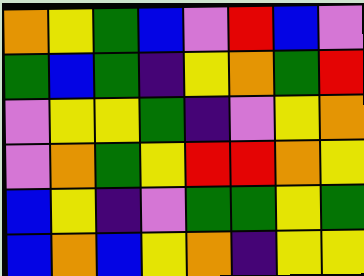[["orange", "yellow", "green", "blue", "violet", "red", "blue", "violet"], ["green", "blue", "green", "indigo", "yellow", "orange", "green", "red"], ["violet", "yellow", "yellow", "green", "indigo", "violet", "yellow", "orange"], ["violet", "orange", "green", "yellow", "red", "red", "orange", "yellow"], ["blue", "yellow", "indigo", "violet", "green", "green", "yellow", "green"], ["blue", "orange", "blue", "yellow", "orange", "indigo", "yellow", "yellow"]]